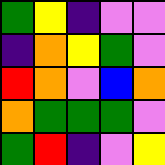[["green", "yellow", "indigo", "violet", "violet"], ["indigo", "orange", "yellow", "green", "violet"], ["red", "orange", "violet", "blue", "orange"], ["orange", "green", "green", "green", "violet"], ["green", "red", "indigo", "violet", "yellow"]]